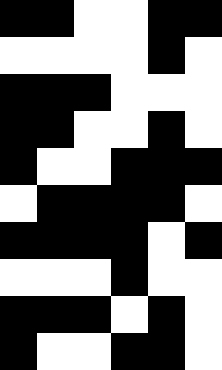[["black", "black", "white", "white", "black", "black"], ["white", "white", "white", "white", "black", "white"], ["black", "black", "black", "white", "white", "white"], ["black", "black", "white", "white", "black", "white"], ["black", "white", "white", "black", "black", "black"], ["white", "black", "black", "black", "black", "white"], ["black", "black", "black", "black", "white", "black"], ["white", "white", "white", "black", "white", "white"], ["black", "black", "black", "white", "black", "white"], ["black", "white", "white", "black", "black", "white"]]